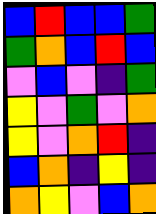[["blue", "red", "blue", "blue", "green"], ["green", "orange", "blue", "red", "blue"], ["violet", "blue", "violet", "indigo", "green"], ["yellow", "violet", "green", "violet", "orange"], ["yellow", "violet", "orange", "red", "indigo"], ["blue", "orange", "indigo", "yellow", "indigo"], ["orange", "yellow", "violet", "blue", "orange"]]